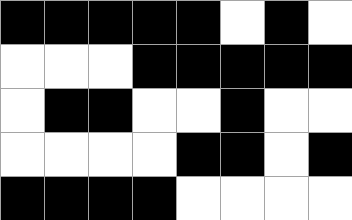[["black", "black", "black", "black", "black", "white", "black", "white"], ["white", "white", "white", "black", "black", "black", "black", "black"], ["white", "black", "black", "white", "white", "black", "white", "white"], ["white", "white", "white", "white", "black", "black", "white", "black"], ["black", "black", "black", "black", "white", "white", "white", "white"]]